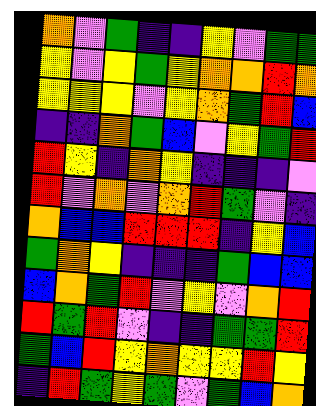[["orange", "violet", "green", "indigo", "indigo", "yellow", "violet", "green", "green"], ["yellow", "violet", "yellow", "green", "yellow", "orange", "orange", "red", "orange"], ["yellow", "yellow", "yellow", "violet", "yellow", "orange", "green", "red", "blue"], ["indigo", "indigo", "orange", "green", "blue", "violet", "yellow", "green", "red"], ["red", "yellow", "indigo", "orange", "yellow", "indigo", "indigo", "indigo", "violet"], ["red", "violet", "orange", "violet", "orange", "red", "green", "violet", "indigo"], ["orange", "blue", "blue", "red", "red", "red", "indigo", "yellow", "blue"], ["green", "orange", "yellow", "indigo", "indigo", "indigo", "green", "blue", "blue"], ["blue", "orange", "green", "red", "violet", "yellow", "violet", "orange", "red"], ["red", "green", "red", "violet", "indigo", "indigo", "green", "green", "red"], ["green", "blue", "red", "yellow", "orange", "yellow", "yellow", "red", "yellow"], ["indigo", "red", "green", "yellow", "green", "violet", "green", "blue", "orange"]]